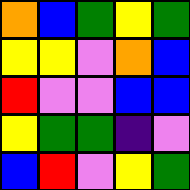[["orange", "blue", "green", "yellow", "green"], ["yellow", "yellow", "violet", "orange", "blue"], ["red", "violet", "violet", "blue", "blue"], ["yellow", "green", "green", "indigo", "violet"], ["blue", "red", "violet", "yellow", "green"]]